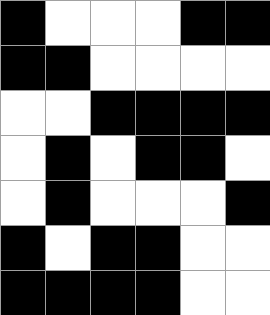[["black", "white", "white", "white", "black", "black"], ["black", "black", "white", "white", "white", "white"], ["white", "white", "black", "black", "black", "black"], ["white", "black", "white", "black", "black", "white"], ["white", "black", "white", "white", "white", "black"], ["black", "white", "black", "black", "white", "white"], ["black", "black", "black", "black", "white", "white"]]